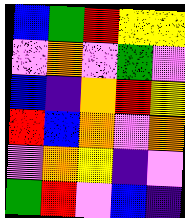[["blue", "green", "red", "yellow", "yellow"], ["violet", "orange", "violet", "green", "violet"], ["blue", "indigo", "orange", "red", "yellow"], ["red", "blue", "orange", "violet", "orange"], ["violet", "orange", "yellow", "indigo", "violet"], ["green", "red", "violet", "blue", "indigo"]]